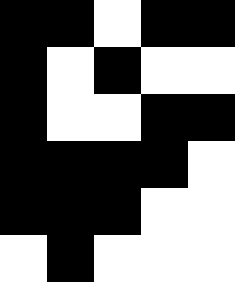[["black", "black", "white", "black", "black"], ["black", "white", "black", "white", "white"], ["black", "white", "white", "black", "black"], ["black", "black", "black", "black", "white"], ["black", "black", "black", "white", "white"], ["white", "black", "white", "white", "white"]]